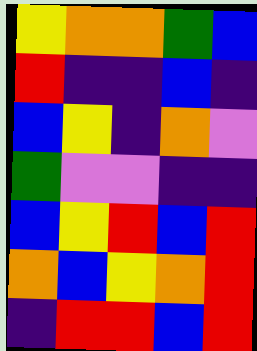[["yellow", "orange", "orange", "green", "blue"], ["red", "indigo", "indigo", "blue", "indigo"], ["blue", "yellow", "indigo", "orange", "violet"], ["green", "violet", "violet", "indigo", "indigo"], ["blue", "yellow", "red", "blue", "red"], ["orange", "blue", "yellow", "orange", "red"], ["indigo", "red", "red", "blue", "red"]]